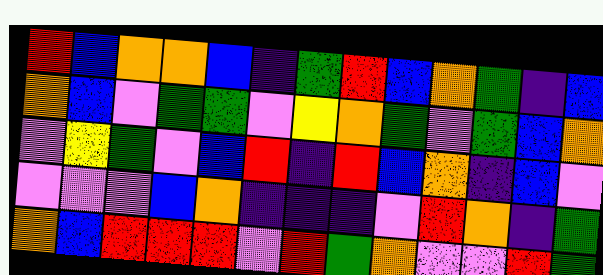[["red", "blue", "orange", "orange", "blue", "indigo", "green", "red", "blue", "orange", "green", "indigo", "blue"], ["orange", "blue", "violet", "green", "green", "violet", "yellow", "orange", "green", "violet", "green", "blue", "orange"], ["violet", "yellow", "green", "violet", "blue", "red", "indigo", "red", "blue", "orange", "indigo", "blue", "violet"], ["violet", "violet", "violet", "blue", "orange", "indigo", "indigo", "indigo", "violet", "red", "orange", "indigo", "green"], ["orange", "blue", "red", "red", "red", "violet", "red", "green", "orange", "violet", "violet", "red", "green"]]